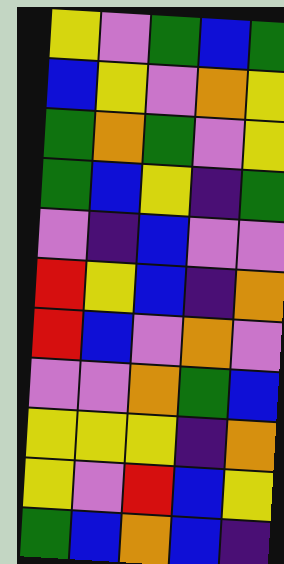[["yellow", "violet", "green", "blue", "green"], ["blue", "yellow", "violet", "orange", "yellow"], ["green", "orange", "green", "violet", "yellow"], ["green", "blue", "yellow", "indigo", "green"], ["violet", "indigo", "blue", "violet", "violet"], ["red", "yellow", "blue", "indigo", "orange"], ["red", "blue", "violet", "orange", "violet"], ["violet", "violet", "orange", "green", "blue"], ["yellow", "yellow", "yellow", "indigo", "orange"], ["yellow", "violet", "red", "blue", "yellow"], ["green", "blue", "orange", "blue", "indigo"]]